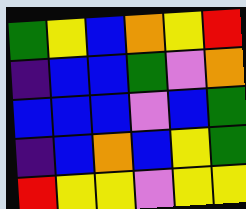[["green", "yellow", "blue", "orange", "yellow", "red"], ["indigo", "blue", "blue", "green", "violet", "orange"], ["blue", "blue", "blue", "violet", "blue", "green"], ["indigo", "blue", "orange", "blue", "yellow", "green"], ["red", "yellow", "yellow", "violet", "yellow", "yellow"]]